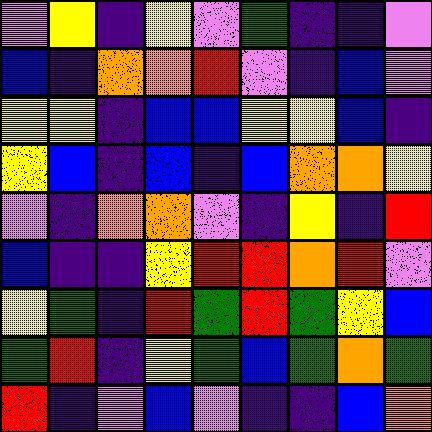[["violet", "yellow", "indigo", "yellow", "violet", "green", "indigo", "indigo", "violet"], ["blue", "indigo", "orange", "orange", "red", "violet", "indigo", "blue", "violet"], ["yellow", "yellow", "indigo", "blue", "blue", "yellow", "yellow", "blue", "indigo"], ["yellow", "blue", "indigo", "blue", "indigo", "blue", "orange", "orange", "yellow"], ["violet", "indigo", "orange", "orange", "violet", "indigo", "yellow", "indigo", "red"], ["blue", "indigo", "indigo", "yellow", "red", "red", "orange", "red", "violet"], ["yellow", "green", "indigo", "red", "green", "red", "green", "yellow", "blue"], ["green", "red", "indigo", "yellow", "green", "blue", "green", "orange", "green"], ["red", "indigo", "violet", "blue", "violet", "indigo", "indigo", "blue", "orange"]]